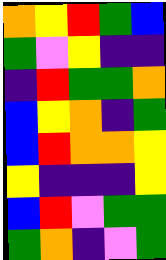[["orange", "yellow", "red", "green", "blue"], ["green", "violet", "yellow", "indigo", "indigo"], ["indigo", "red", "green", "green", "orange"], ["blue", "yellow", "orange", "indigo", "green"], ["blue", "red", "orange", "orange", "yellow"], ["yellow", "indigo", "indigo", "indigo", "yellow"], ["blue", "red", "violet", "green", "green"], ["green", "orange", "indigo", "violet", "green"]]